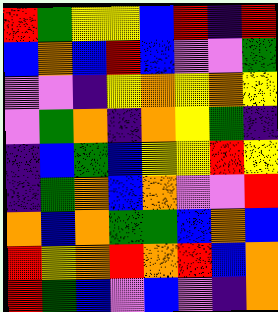[["red", "green", "yellow", "yellow", "blue", "red", "indigo", "red"], ["blue", "orange", "blue", "red", "blue", "violet", "violet", "green"], ["violet", "violet", "indigo", "yellow", "orange", "yellow", "orange", "yellow"], ["violet", "green", "orange", "indigo", "orange", "yellow", "green", "indigo"], ["indigo", "blue", "green", "blue", "yellow", "yellow", "red", "yellow"], ["indigo", "green", "orange", "blue", "orange", "violet", "violet", "red"], ["orange", "blue", "orange", "green", "green", "blue", "orange", "blue"], ["red", "yellow", "orange", "red", "orange", "red", "blue", "orange"], ["red", "green", "blue", "violet", "blue", "violet", "indigo", "orange"]]